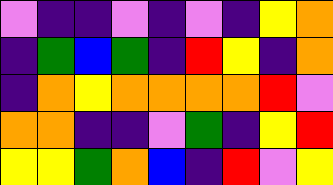[["violet", "indigo", "indigo", "violet", "indigo", "violet", "indigo", "yellow", "orange"], ["indigo", "green", "blue", "green", "indigo", "red", "yellow", "indigo", "orange"], ["indigo", "orange", "yellow", "orange", "orange", "orange", "orange", "red", "violet"], ["orange", "orange", "indigo", "indigo", "violet", "green", "indigo", "yellow", "red"], ["yellow", "yellow", "green", "orange", "blue", "indigo", "red", "violet", "yellow"]]